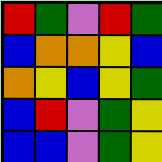[["red", "green", "violet", "red", "green"], ["blue", "orange", "orange", "yellow", "blue"], ["orange", "yellow", "blue", "yellow", "green"], ["blue", "red", "violet", "green", "yellow"], ["blue", "blue", "violet", "green", "yellow"]]